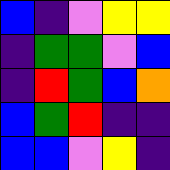[["blue", "indigo", "violet", "yellow", "yellow"], ["indigo", "green", "green", "violet", "blue"], ["indigo", "red", "green", "blue", "orange"], ["blue", "green", "red", "indigo", "indigo"], ["blue", "blue", "violet", "yellow", "indigo"]]